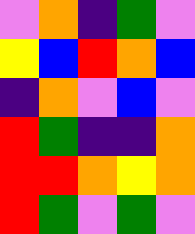[["violet", "orange", "indigo", "green", "violet"], ["yellow", "blue", "red", "orange", "blue"], ["indigo", "orange", "violet", "blue", "violet"], ["red", "green", "indigo", "indigo", "orange"], ["red", "red", "orange", "yellow", "orange"], ["red", "green", "violet", "green", "violet"]]